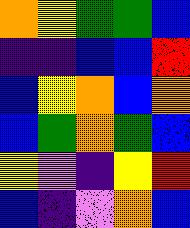[["orange", "yellow", "green", "green", "blue"], ["indigo", "indigo", "blue", "blue", "red"], ["blue", "yellow", "orange", "blue", "orange"], ["blue", "green", "orange", "green", "blue"], ["yellow", "violet", "indigo", "yellow", "red"], ["blue", "indigo", "violet", "orange", "blue"]]